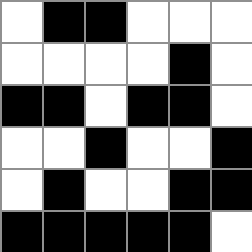[["white", "black", "black", "white", "white", "white"], ["white", "white", "white", "white", "black", "white"], ["black", "black", "white", "black", "black", "white"], ["white", "white", "black", "white", "white", "black"], ["white", "black", "white", "white", "black", "black"], ["black", "black", "black", "black", "black", "white"]]